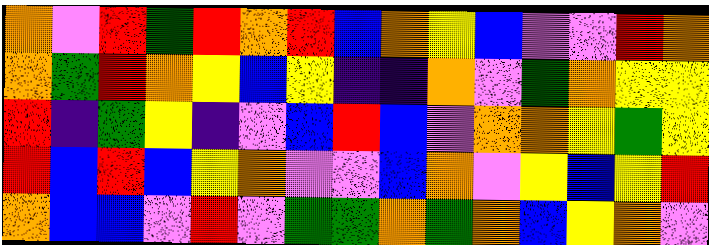[["orange", "violet", "red", "green", "red", "orange", "red", "blue", "orange", "yellow", "blue", "violet", "violet", "red", "orange"], ["orange", "green", "red", "orange", "yellow", "blue", "yellow", "indigo", "indigo", "orange", "violet", "green", "orange", "yellow", "yellow"], ["red", "indigo", "green", "yellow", "indigo", "violet", "blue", "red", "blue", "violet", "orange", "orange", "yellow", "green", "yellow"], ["red", "blue", "red", "blue", "yellow", "orange", "violet", "violet", "blue", "orange", "violet", "yellow", "blue", "yellow", "red"], ["orange", "blue", "blue", "violet", "red", "violet", "green", "green", "orange", "green", "orange", "blue", "yellow", "orange", "violet"]]